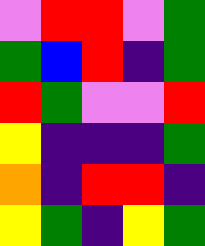[["violet", "red", "red", "violet", "green"], ["green", "blue", "red", "indigo", "green"], ["red", "green", "violet", "violet", "red"], ["yellow", "indigo", "indigo", "indigo", "green"], ["orange", "indigo", "red", "red", "indigo"], ["yellow", "green", "indigo", "yellow", "green"]]